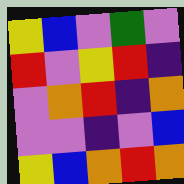[["yellow", "blue", "violet", "green", "violet"], ["red", "violet", "yellow", "red", "indigo"], ["violet", "orange", "red", "indigo", "orange"], ["violet", "violet", "indigo", "violet", "blue"], ["yellow", "blue", "orange", "red", "orange"]]